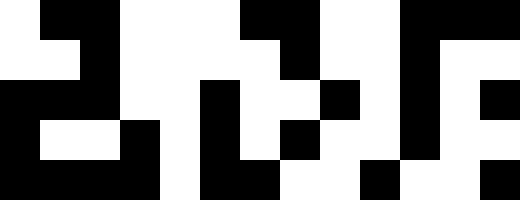[["white", "black", "black", "white", "white", "white", "black", "black", "white", "white", "black", "black", "black"], ["white", "white", "black", "white", "white", "white", "white", "black", "white", "white", "black", "white", "white"], ["black", "black", "black", "white", "white", "black", "white", "white", "black", "white", "black", "white", "black"], ["black", "white", "white", "black", "white", "black", "white", "black", "white", "white", "black", "white", "white"], ["black", "black", "black", "black", "white", "black", "black", "white", "white", "black", "white", "white", "black"]]